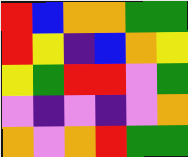[["red", "blue", "orange", "orange", "green", "green"], ["red", "yellow", "indigo", "blue", "orange", "yellow"], ["yellow", "green", "red", "red", "violet", "green"], ["violet", "indigo", "violet", "indigo", "violet", "orange"], ["orange", "violet", "orange", "red", "green", "green"]]